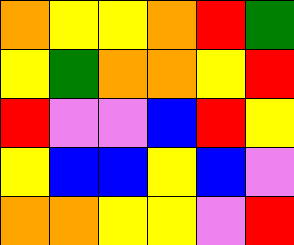[["orange", "yellow", "yellow", "orange", "red", "green"], ["yellow", "green", "orange", "orange", "yellow", "red"], ["red", "violet", "violet", "blue", "red", "yellow"], ["yellow", "blue", "blue", "yellow", "blue", "violet"], ["orange", "orange", "yellow", "yellow", "violet", "red"]]